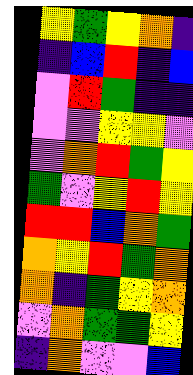[["yellow", "green", "yellow", "orange", "indigo"], ["indigo", "blue", "red", "indigo", "blue"], ["violet", "red", "green", "indigo", "indigo"], ["violet", "violet", "yellow", "yellow", "violet"], ["violet", "orange", "red", "green", "yellow"], ["green", "violet", "yellow", "red", "yellow"], ["red", "red", "blue", "orange", "green"], ["orange", "yellow", "red", "green", "orange"], ["orange", "indigo", "green", "yellow", "orange"], ["violet", "orange", "green", "green", "yellow"], ["indigo", "orange", "violet", "violet", "blue"]]